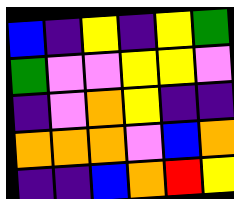[["blue", "indigo", "yellow", "indigo", "yellow", "green"], ["green", "violet", "violet", "yellow", "yellow", "violet"], ["indigo", "violet", "orange", "yellow", "indigo", "indigo"], ["orange", "orange", "orange", "violet", "blue", "orange"], ["indigo", "indigo", "blue", "orange", "red", "yellow"]]